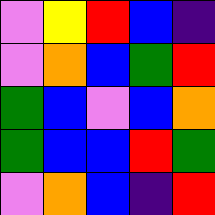[["violet", "yellow", "red", "blue", "indigo"], ["violet", "orange", "blue", "green", "red"], ["green", "blue", "violet", "blue", "orange"], ["green", "blue", "blue", "red", "green"], ["violet", "orange", "blue", "indigo", "red"]]